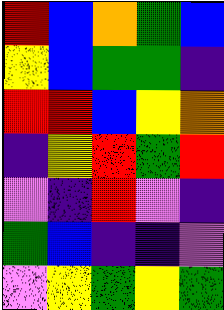[["red", "blue", "orange", "green", "blue"], ["yellow", "blue", "green", "green", "indigo"], ["red", "red", "blue", "yellow", "orange"], ["indigo", "yellow", "red", "green", "red"], ["violet", "indigo", "red", "violet", "indigo"], ["green", "blue", "indigo", "indigo", "violet"], ["violet", "yellow", "green", "yellow", "green"]]